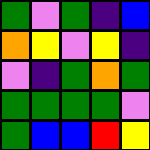[["green", "violet", "green", "indigo", "blue"], ["orange", "yellow", "violet", "yellow", "indigo"], ["violet", "indigo", "green", "orange", "green"], ["green", "green", "green", "green", "violet"], ["green", "blue", "blue", "red", "yellow"]]